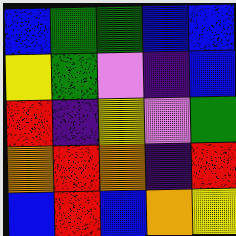[["blue", "green", "green", "blue", "blue"], ["yellow", "green", "violet", "indigo", "blue"], ["red", "indigo", "yellow", "violet", "green"], ["orange", "red", "orange", "indigo", "red"], ["blue", "red", "blue", "orange", "yellow"]]